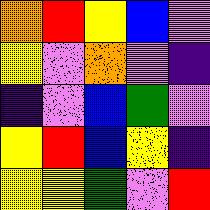[["orange", "red", "yellow", "blue", "violet"], ["yellow", "violet", "orange", "violet", "indigo"], ["indigo", "violet", "blue", "green", "violet"], ["yellow", "red", "blue", "yellow", "indigo"], ["yellow", "yellow", "green", "violet", "red"]]